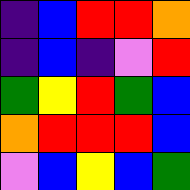[["indigo", "blue", "red", "red", "orange"], ["indigo", "blue", "indigo", "violet", "red"], ["green", "yellow", "red", "green", "blue"], ["orange", "red", "red", "red", "blue"], ["violet", "blue", "yellow", "blue", "green"]]